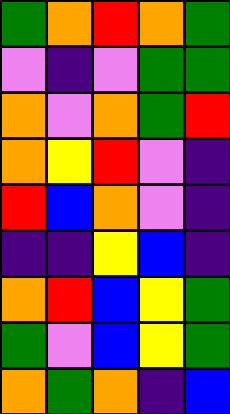[["green", "orange", "red", "orange", "green"], ["violet", "indigo", "violet", "green", "green"], ["orange", "violet", "orange", "green", "red"], ["orange", "yellow", "red", "violet", "indigo"], ["red", "blue", "orange", "violet", "indigo"], ["indigo", "indigo", "yellow", "blue", "indigo"], ["orange", "red", "blue", "yellow", "green"], ["green", "violet", "blue", "yellow", "green"], ["orange", "green", "orange", "indigo", "blue"]]